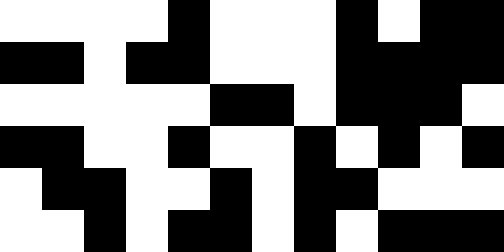[["white", "white", "white", "white", "black", "white", "white", "white", "black", "white", "black", "black"], ["black", "black", "white", "black", "black", "white", "white", "white", "black", "black", "black", "black"], ["white", "white", "white", "white", "white", "black", "black", "white", "black", "black", "black", "white"], ["black", "black", "white", "white", "black", "white", "white", "black", "white", "black", "white", "black"], ["white", "black", "black", "white", "white", "black", "white", "black", "black", "white", "white", "white"], ["white", "white", "black", "white", "black", "black", "white", "black", "white", "black", "black", "black"]]